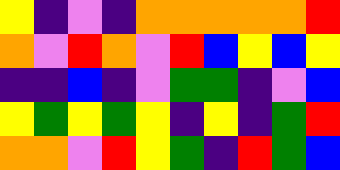[["yellow", "indigo", "violet", "indigo", "orange", "orange", "orange", "orange", "orange", "red"], ["orange", "violet", "red", "orange", "violet", "red", "blue", "yellow", "blue", "yellow"], ["indigo", "indigo", "blue", "indigo", "violet", "green", "green", "indigo", "violet", "blue"], ["yellow", "green", "yellow", "green", "yellow", "indigo", "yellow", "indigo", "green", "red"], ["orange", "orange", "violet", "red", "yellow", "green", "indigo", "red", "green", "blue"]]